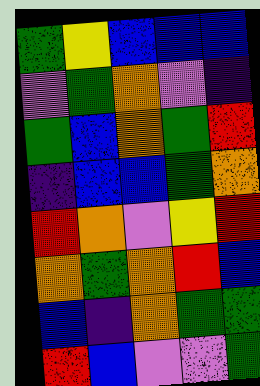[["green", "yellow", "blue", "blue", "blue"], ["violet", "green", "orange", "violet", "indigo"], ["green", "blue", "orange", "green", "red"], ["indigo", "blue", "blue", "green", "orange"], ["red", "orange", "violet", "yellow", "red"], ["orange", "green", "orange", "red", "blue"], ["blue", "indigo", "orange", "green", "green"], ["red", "blue", "violet", "violet", "green"]]